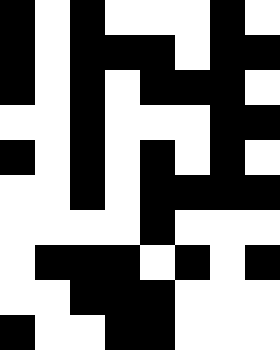[["black", "white", "black", "white", "white", "white", "black", "white"], ["black", "white", "black", "black", "black", "white", "black", "black"], ["black", "white", "black", "white", "black", "black", "black", "white"], ["white", "white", "black", "white", "white", "white", "black", "black"], ["black", "white", "black", "white", "black", "white", "black", "white"], ["white", "white", "black", "white", "black", "black", "black", "black"], ["white", "white", "white", "white", "black", "white", "white", "white"], ["white", "black", "black", "black", "white", "black", "white", "black"], ["white", "white", "black", "black", "black", "white", "white", "white"], ["black", "white", "white", "black", "black", "white", "white", "white"]]